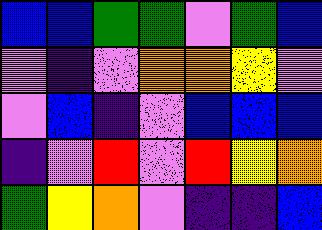[["blue", "blue", "green", "green", "violet", "green", "blue"], ["violet", "indigo", "violet", "orange", "orange", "yellow", "violet"], ["violet", "blue", "indigo", "violet", "blue", "blue", "blue"], ["indigo", "violet", "red", "violet", "red", "yellow", "orange"], ["green", "yellow", "orange", "violet", "indigo", "indigo", "blue"]]